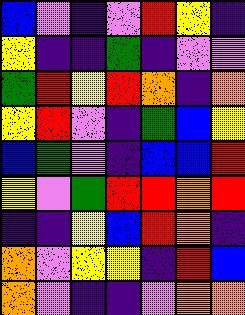[["blue", "violet", "indigo", "violet", "red", "yellow", "indigo"], ["yellow", "indigo", "indigo", "green", "indigo", "violet", "violet"], ["green", "red", "yellow", "red", "orange", "indigo", "orange"], ["yellow", "red", "violet", "indigo", "green", "blue", "yellow"], ["blue", "green", "violet", "indigo", "blue", "blue", "red"], ["yellow", "violet", "green", "red", "red", "orange", "red"], ["indigo", "indigo", "yellow", "blue", "red", "orange", "indigo"], ["orange", "violet", "yellow", "yellow", "indigo", "red", "blue"], ["orange", "violet", "indigo", "indigo", "violet", "orange", "orange"]]